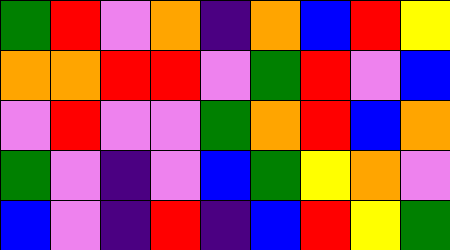[["green", "red", "violet", "orange", "indigo", "orange", "blue", "red", "yellow"], ["orange", "orange", "red", "red", "violet", "green", "red", "violet", "blue"], ["violet", "red", "violet", "violet", "green", "orange", "red", "blue", "orange"], ["green", "violet", "indigo", "violet", "blue", "green", "yellow", "orange", "violet"], ["blue", "violet", "indigo", "red", "indigo", "blue", "red", "yellow", "green"]]